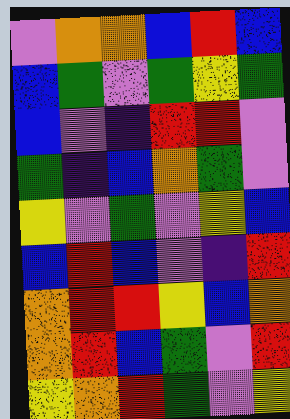[["violet", "orange", "orange", "blue", "red", "blue"], ["blue", "green", "violet", "green", "yellow", "green"], ["blue", "violet", "indigo", "red", "red", "violet"], ["green", "indigo", "blue", "orange", "green", "violet"], ["yellow", "violet", "green", "violet", "yellow", "blue"], ["blue", "red", "blue", "violet", "indigo", "red"], ["orange", "red", "red", "yellow", "blue", "orange"], ["orange", "red", "blue", "green", "violet", "red"], ["yellow", "orange", "red", "green", "violet", "yellow"]]